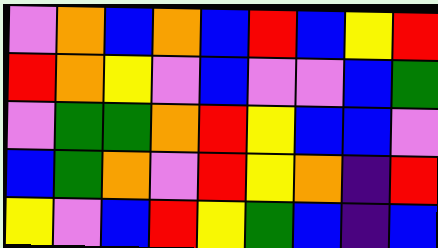[["violet", "orange", "blue", "orange", "blue", "red", "blue", "yellow", "red"], ["red", "orange", "yellow", "violet", "blue", "violet", "violet", "blue", "green"], ["violet", "green", "green", "orange", "red", "yellow", "blue", "blue", "violet"], ["blue", "green", "orange", "violet", "red", "yellow", "orange", "indigo", "red"], ["yellow", "violet", "blue", "red", "yellow", "green", "blue", "indigo", "blue"]]